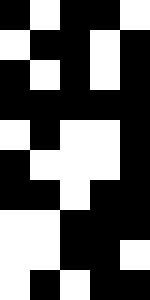[["black", "white", "black", "black", "white"], ["white", "black", "black", "white", "black"], ["black", "white", "black", "white", "black"], ["black", "black", "black", "black", "black"], ["white", "black", "white", "white", "black"], ["black", "white", "white", "white", "black"], ["black", "black", "white", "black", "black"], ["white", "white", "black", "black", "black"], ["white", "white", "black", "black", "white"], ["white", "black", "white", "black", "black"]]